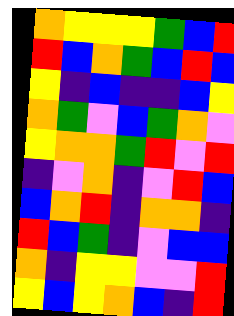[["orange", "yellow", "yellow", "yellow", "green", "blue", "red"], ["red", "blue", "orange", "green", "blue", "red", "blue"], ["yellow", "indigo", "blue", "indigo", "indigo", "blue", "yellow"], ["orange", "green", "violet", "blue", "green", "orange", "violet"], ["yellow", "orange", "orange", "green", "red", "violet", "red"], ["indigo", "violet", "orange", "indigo", "violet", "red", "blue"], ["blue", "orange", "red", "indigo", "orange", "orange", "indigo"], ["red", "blue", "green", "indigo", "violet", "blue", "blue"], ["orange", "indigo", "yellow", "yellow", "violet", "violet", "red"], ["yellow", "blue", "yellow", "orange", "blue", "indigo", "red"]]